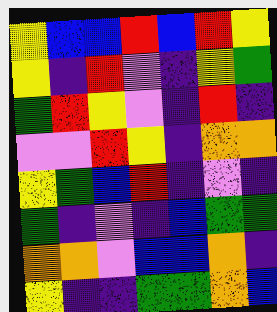[["yellow", "blue", "blue", "red", "blue", "red", "yellow"], ["yellow", "indigo", "red", "violet", "indigo", "yellow", "green"], ["green", "red", "yellow", "violet", "indigo", "red", "indigo"], ["violet", "violet", "red", "yellow", "indigo", "orange", "orange"], ["yellow", "green", "blue", "red", "indigo", "violet", "indigo"], ["green", "indigo", "violet", "indigo", "blue", "green", "green"], ["orange", "orange", "violet", "blue", "blue", "orange", "indigo"], ["yellow", "indigo", "indigo", "green", "green", "orange", "blue"]]